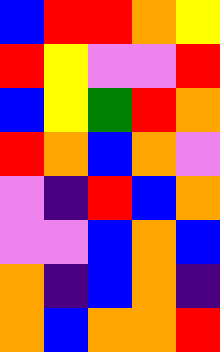[["blue", "red", "red", "orange", "yellow"], ["red", "yellow", "violet", "violet", "red"], ["blue", "yellow", "green", "red", "orange"], ["red", "orange", "blue", "orange", "violet"], ["violet", "indigo", "red", "blue", "orange"], ["violet", "violet", "blue", "orange", "blue"], ["orange", "indigo", "blue", "orange", "indigo"], ["orange", "blue", "orange", "orange", "red"]]